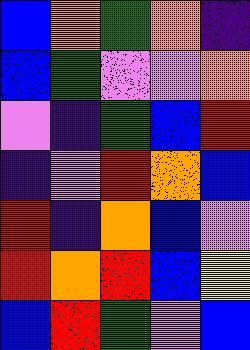[["blue", "orange", "green", "orange", "indigo"], ["blue", "green", "violet", "violet", "orange"], ["violet", "indigo", "green", "blue", "red"], ["indigo", "violet", "red", "orange", "blue"], ["red", "indigo", "orange", "blue", "violet"], ["red", "orange", "red", "blue", "yellow"], ["blue", "red", "green", "violet", "blue"]]